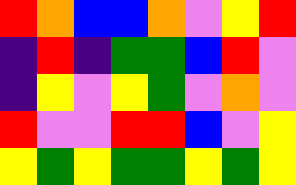[["red", "orange", "blue", "blue", "orange", "violet", "yellow", "red"], ["indigo", "red", "indigo", "green", "green", "blue", "red", "violet"], ["indigo", "yellow", "violet", "yellow", "green", "violet", "orange", "violet"], ["red", "violet", "violet", "red", "red", "blue", "violet", "yellow"], ["yellow", "green", "yellow", "green", "green", "yellow", "green", "yellow"]]